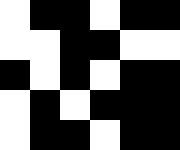[["white", "black", "black", "white", "black", "black"], ["white", "white", "black", "black", "white", "white"], ["black", "white", "black", "white", "black", "black"], ["white", "black", "white", "black", "black", "black"], ["white", "black", "black", "white", "black", "black"]]